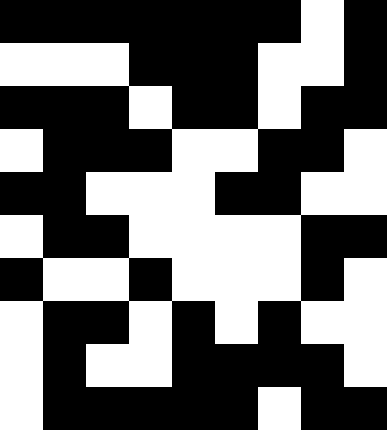[["black", "black", "black", "black", "black", "black", "black", "white", "black"], ["white", "white", "white", "black", "black", "black", "white", "white", "black"], ["black", "black", "black", "white", "black", "black", "white", "black", "black"], ["white", "black", "black", "black", "white", "white", "black", "black", "white"], ["black", "black", "white", "white", "white", "black", "black", "white", "white"], ["white", "black", "black", "white", "white", "white", "white", "black", "black"], ["black", "white", "white", "black", "white", "white", "white", "black", "white"], ["white", "black", "black", "white", "black", "white", "black", "white", "white"], ["white", "black", "white", "white", "black", "black", "black", "black", "white"], ["white", "black", "black", "black", "black", "black", "white", "black", "black"]]